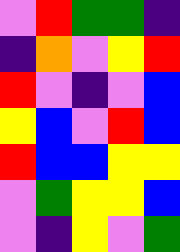[["violet", "red", "green", "green", "indigo"], ["indigo", "orange", "violet", "yellow", "red"], ["red", "violet", "indigo", "violet", "blue"], ["yellow", "blue", "violet", "red", "blue"], ["red", "blue", "blue", "yellow", "yellow"], ["violet", "green", "yellow", "yellow", "blue"], ["violet", "indigo", "yellow", "violet", "green"]]